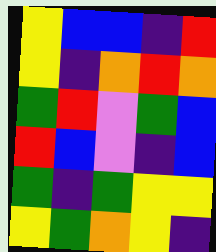[["yellow", "blue", "blue", "indigo", "red"], ["yellow", "indigo", "orange", "red", "orange"], ["green", "red", "violet", "green", "blue"], ["red", "blue", "violet", "indigo", "blue"], ["green", "indigo", "green", "yellow", "yellow"], ["yellow", "green", "orange", "yellow", "indigo"]]